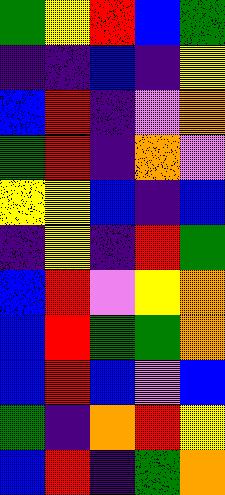[["green", "yellow", "red", "blue", "green"], ["indigo", "indigo", "blue", "indigo", "yellow"], ["blue", "red", "indigo", "violet", "orange"], ["green", "red", "indigo", "orange", "violet"], ["yellow", "yellow", "blue", "indigo", "blue"], ["indigo", "yellow", "indigo", "red", "green"], ["blue", "red", "violet", "yellow", "orange"], ["blue", "red", "green", "green", "orange"], ["blue", "red", "blue", "violet", "blue"], ["green", "indigo", "orange", "red", "yellow"], ["blue", "red", "indigo", "green", "orange"]]